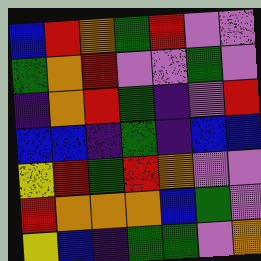[["blue", "red", "orange", "green", "red", "violet", "violet"], ["green", "orange", "red", "violet", "violet", "green", "violet"], ["indigo", "orange", "red", "green", "indigo", "violet", "red"], ["blue", "blue", "indigo", "green", "indigo", "blue", "blue"], ["yellow", "red", "green", "red", "orange", "violet", "violet"], ["red", "orange", "orange", "orange", "blue", "green", "violet"], ["yellow", "blue", "indigo", "green", "green", "violet", "orange"]]